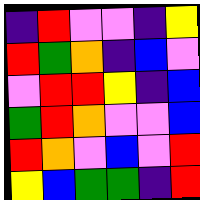[["indigo", "red", "violet", "violet", "indigo", "yellow"], ["red", "green", "orange", "indigo", "blue", "violet"], ["violet", "red", "red", "yellow", "indigo", "blue"], ["green", "red", "orange", "violet", "violet", "blue"], ["red", "orange", "violet", "blue", "violet", "red"], ["yellow", "blue", "green", "green", "indigo", "red"]]